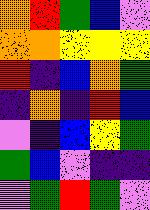[["orange", "red", "green", "blue", "violet"], ["orange", "orange", "yellow", "yellow", "yellow"], ["red", "indigo", "blue", "orange", "green"], ["indigo", "orange", "indigo", "red", "blue"], ["violet", "indigo", "blue", "yellow", "green"], ["green", "blue", "violet", "indigo", "indigo"], ["violet", "green", "red", "green", "violet"]]